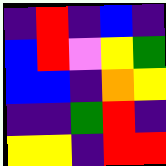[["indigo", "red", "indigo", "blue", "indigo"], ["blue", "red", "violet", "yellow", "green"], ["blue", "blue", "indigo", "orange", "yellow"], ["indigo", "indigo", "green", "red", "indigo"], ["yellow", "yellow", "indigo", "red", "red"]]